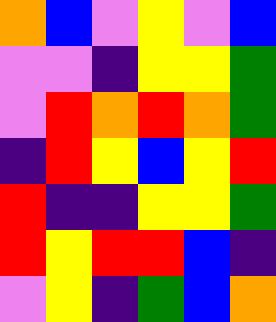[["orange", "blue", "violet", "yellow", "violet", "blue"], ["violet", "violet", "indigo", "yellow", "yellow", "green"], ["violet", "red", "orange", "red", "orange", "green"], ["indigo", "red", "yellow", "blue", "yellow", "red"], ["red", "indigo", "indigo", "yellow", "yellow", "green"], ["red", "yellow", "red", "red", "blue", "indigo"], ["violet", "yellow", "indigo", "green", "blue", "orange"]]